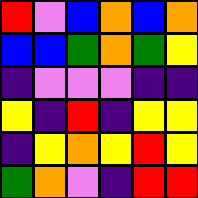[["red", "violet", "blue", "orange", "blue", "orange"], ["blue", "blue", "green", "orange", "green", "yellow"], ["indigo", "violet", "violet", "violet", "indigo", "indigo"], ["yellow", "indigo", "red", "indigo", "yellow", "yellow"], ["indigo", "yellow", "orange", "yellow", "red", "yellow"], ["green", "orange", "violet", "indigo", "red", "red"]]